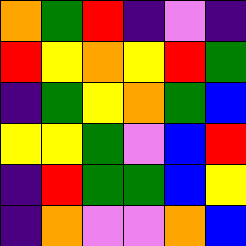[["orange", "green", "red", "indigo", "violet", "indigo"], ["red", "yellow", "orange", "yellow", "red", "green"], ["indigo", "green", "yellow", "orange", "green", "blue"], ["yellow", "yellow", "green", "violet", "blue", "red"], ["indigo", "red", "green", "green", "blue", "yellow"], ["indigo", "orange", "violet", "violet", "orange", "blue"]]